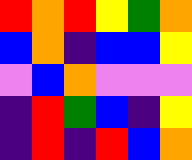[["red", "orange", "red", "yellow", "green", "orange"], ["blue", "orange", "indigo", "blue", "blue", "yellow"], ["violet", "blue", "orange", "violet", "violet", "violet"], ["indigo", "red", "green", "blue", "indigo", "yellow"], ["indigo", "red", "indigo", "red", "blue", "orange"]]